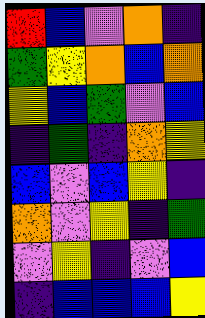[["red", "blue", "violet", "orange", "indigo"], ["green", "yellow", "orange", "blue", "orange"], ["yellow", "blue", "green", "violet", "blue"], ["indigo", "green", "indigo", "orange", "yellow"], ["blue", "violet", "blue", "yellow", "indigo"], ["orange", "violet", "yellow", "indigo", "green"], ["violet", "yellow", "indigo", "violet", "blue"], ["indigo", "blue", "blue", "blue", "yellow"]]